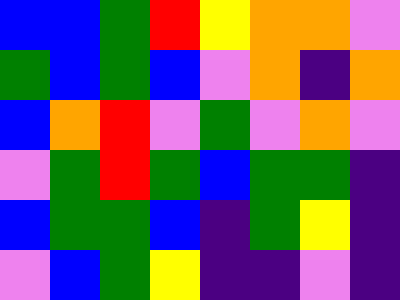[["blue", "blue", "green", "red", "yellow", "orange", "orange", "violet"], ["green", "blue", "green", "blue", "violet", "orange", "indigo", "orange"], ["blue", "orange", "red", "violet", "green", "violet", "orange", "violet"], ["violet", "green", "red", "green", "blue", "green", "green", "indigo"], ["blue", "green", "green", "blue", "indigo", "green", "yellow", "indigo"], ["violet", "blue", "green", "yellow", "indigo", "indigo", "violet", "indigo"]]